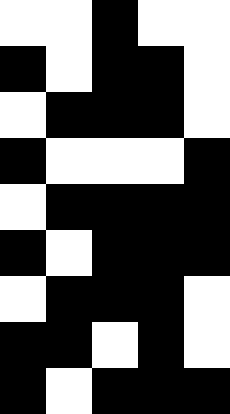[["white", "white", "black", "white", "white"], ["black", "white", "black", "black", "white"], ["white", "black", "black", "black", "white"], ["black", "white", "white", "white", "black"], ["white", "black", "black", "black", "black"], ["black", "white", "black", "black", "black"], ["white", "black", "black", "black", "white"], ["black", "black", "white", "black", "white"], ["black", "white", "black", "black", "black"]]